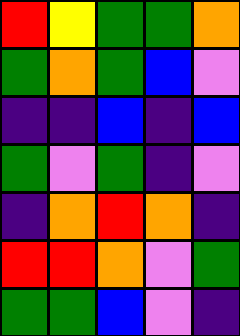[["red", "yellow", "green", "green", "orange"], ["green", "orange", "green", "blue", "violet"], ["indigo", "indigo", "blue", "indigo", "blue"], ["green", "violet", "green", "indigo", "violet"], ["indigo", "orange", "red", "orange", "indigo"], ["red", "red", "orange", "violet", "green"], ["green", "green", "blue", "violet", "indigo"]]